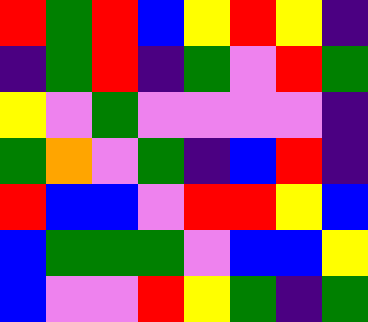[["red", "green", "red", "blue", "yellow", "red", "yellow", "indigo"], ["indigo", "green", "red", "indigo", "green", "violet", "red", "green"], ["yellow", "violet", "green", "violet", "violet", "violet", "violet", "indigo"], ["green", "orange", "violet", "green", "indigo", "blue", "red", "indigo"], ["red", "blue", "blue", "violet", "red", "red", "yellow", "blue"], ["blue", "green", "green", "green", "violet", "blue", "blue", "yellow"], ["blue", "violet", "violet", "red", "yellow", "green", "indigo", "green"]]